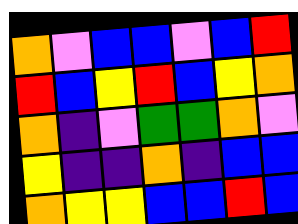[["orange", "violet", "blue", "blue", "violet", "blue", "red"], ["red", "blue", "yellow", "red", "blue", "yellow", "orange"], ["orange", "indigo", "violet", "green", "green", "orange", "violet"], ["yellow", "indigo", "indigo", "orange", "indigo", "blue", "blue"], ["orange", "yellow", "yellow", "blue", "blue", "red", "blue"]]